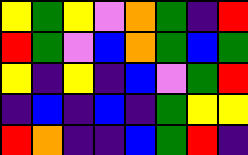[["yellow", "green", "yellow", "violet", "orange", "green", "indigo", "red"], ["red", "green", "violet", "blue", "orange", "green", "blue", "green"], ["yellow", "indigo", "yellow", "indigo", "blue", "violet", "green", "red"], ["indigo", "blue", "indigo", "blue", "indigo", "green", "yellow", "yellow"], ["red", "orange", "indigo", "indigo", "blue", "green", "red", "indigo"]]